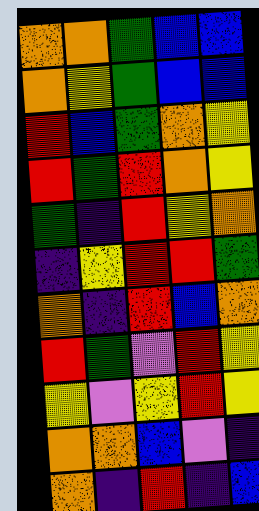[["orange", "orange", "green", "blue", "blue"], ["orange", "yellow", "green", "blue", "blue"], ["red", "blue", "green", "orange", "yellow"], ["red", "green", "red", "orange", "yellow"], ["green", "indigo", "red", "yellow", "orange"], ["indigo", "yellow", "red", "red", "green"], ["orange", "indigo", "red", "blue", "orange"], ["red", "green", "violet", "red", "yellow"], ["yellow", "violet", "yellow", "red", "yellow"], ["orange", "orange", "blue", "violet", "indigo"], ["orange", "indigo", "red", "indigo", "blue"]]